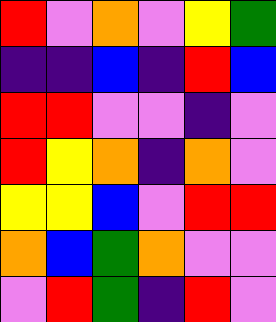[["red", "violet", "orange", "violet", "yellow", "green"], ["indigo", "indigo", "blue", "indigo", "red", "blue"], ["red", "red", "violet", "violet", "indigo", "violet"], ["red", "yellow", "orange", "indigo", "orange", "violet"], ["yellow", "yellow", "blue", "violet", "red", "red"], ["orange", "blue", "green", "orange", "violet", "violet"], ["violet", "red", "green", "indigo", "red", "violet"]]